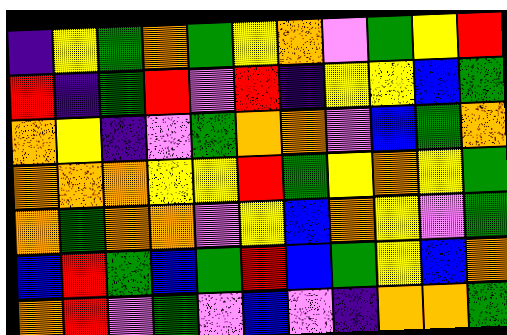[["indigo", "yellow", "green", "orange", "green", "yellow", "orange", "violet", "green", "yellow", "red"], ["red", "indigo", "green", "red", "violet", "red", "indigo", "yellow", "yellow", "blue", "green"], ["orange", "yellow", "indigo", "violet", "green", "orange", "orange", "violet", "blue", "green", "orange"], ["orange", "orange", "orange", "yellow", "yellow", "red", "green", "yellow", "orange", "yellow", "green"], ["orange", "green", "orange", "orange", "violet", "yellow", "blue", "orange", "yellow", "violet", "green"], ["blue", "red", "green", "blue", "green", "red", "blue", "green", "yellow", "blue", "orange"], ["orange", "red", "violet", "green", "violet", "blue", "violet", "indigo", "orange", "orange", "green"]]